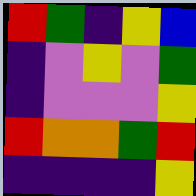[["red", "green", "indigo", "yellow", "blue"], ["indigo", "violet", "yellow", "violet", "green"], ["indigo", "violet", "violet", "violet", "yellow"], ["red", "orange", "orange", "green", "red"], ["indigo", "indigo", "indigo", "indigo", "yellow"]]